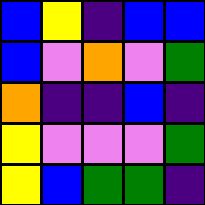[["blue", "yellow", "indigo", "blue", "blue"], ["blue", "violet", "orange", "violet", "green"], ["orange", "indigo", "indigo", "blue", "indigo"], ["yellow", "violet", "violet", "violet", "green"], ["yellow", "blue", "green", "green", "indigo"]]